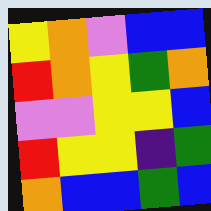[["yellow", "orange", "violet", "blue", "blue"], ["red", "orange", "yellow", "green", "orange"], ["violet", "violet", "yellow", "yellow", "blue"], ["red", "yellow", "yellow", "indigo", "green"], ["orange", "blue", "blue", "green", "blue"]]